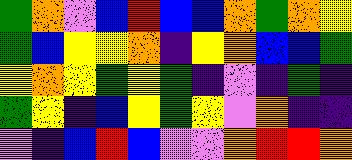[["green", "orange", "violet", "blue", "red", "blue", "blue", "orange", "green", "orange", "yellow"], ["green", "blue", "yellow", "yellow", "orange", "indigo", "yellow", "orange", "blue", "blue", "green"], ["yellow", "orange", "yellow", "green", "yellow", "green", "indigo", "violet", "indigo", "green", "indigo"], ["green", "yellow", "indigo", "blue", "yellow", "green", "yellow", "violet", "orange", "indigo", "indigo"], ["violet", "indigo", "blue", "red", "blue", "violet", "violet", "orange", "red", "red", "orange"]]